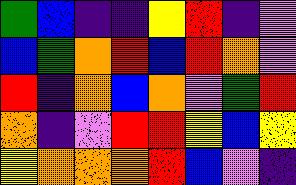[["green", "blue", "indigo", "indigo", "yellow", "red", "indigo", "violet"], ["blue", "green", "orange", "red", "blue", "red", "orange", "violet"], ["red", "indigo", "orange", "blue", "orange", "violet", "green", "red"], ["orange", "indigo", "violet", "red", "red", "yellow", "blue", "yellow"], ["yellow", "orange", "orange", "orange", "red", "blue", "violet", "indigo"]]